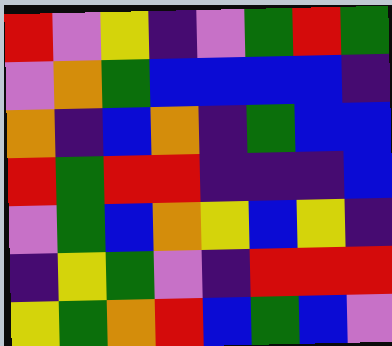[["red", "violet", "yellow", "indigo", "violet", "green", "red", "green"], ["violet", "orange", "green", "blue", "blue", "blue", "blue", "indigo"], ["orange", "indigo", "blue", "orange", "indigo", "green", "blue", "blue"], ["red", "green", "red", "red", "indigo", "indigo", "indigo", "blue"], ["violet", "green", "blue", "orange", "yellow", "blue", "yellow", "indigo"], ["indigo", "yellow", "green", "violet", "indigo", "red", "red", "red"], ["yellow", "green", "orange", "red", "blue", "green", "blue", "violet"]]